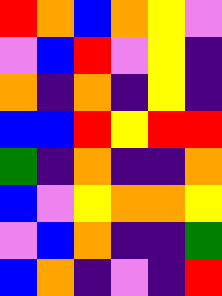[["red", "orange", "blue", "orange", "yellow", "violet"], ["violet", "blue", "red", "violet", "yellow", "indigo"], ["orange", "indigo", "orange", "indigo", "yellow", "indigo"], ["blue", "blue", "red", "yellow", "red", "red"], ["green", "indigo", "orange", "indigo", "indigo", "orange"], ["blue", "violet", "yellow", "orange", "orange", "yellow"], ["violet", "blue", "orange", "indigo", "indigo", "green"], ["blue", "orange", "indigo", "violet", "indigo", "red"]]